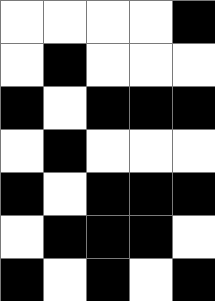[["white", "white", "white", "white", "black"], ["white", "black", "white", "white", "white"], ["black", "white", "black", "black", "black"], ["white", "black", "white", "white", "white"], ["black", "white", "black", "black", "black"], ["white", "black", "black", "black", "white"], ["black", "white", "black", "white", "black"]]